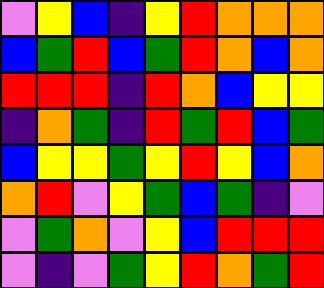[["violet", "yellow", "blue", "indigo", "yellow", "red", "orange", "orange", "orange"], ["blue", "green", "red", "blue", "green", "red", "orange", "blue", "orange"], ["red", "red", "red", "indigo", "red", "orange", "blue", "yellow", "yellow"], ["indigo", "orange", "green", "indigo", "red", "green", "red", "blue", "green"], ["blue", "yellow", "yellow", "green", "yellow", "red", "yellow", "blue", "orange"], ["orange", "red", "violet", "yellow", "green", "blue", "green", "indigo", "violet"], ["violet", "green", "orange", "violet", "yellow", "blue", "red", "red", "red"], ["violet", "indigo", "violet", "green", "yellow", "red", "orange", "green", "red"]]